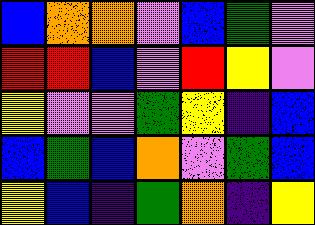[["blue", "orange", "orange", "violet", "blue", "green", "violet"], ["red", "red", "blue", "violet", "red", "yellow", "violet"], ["yellow", "violet", "violet", "green", "yellow", "indigo", "blue"], ["blue", "green", "blue", "orange", "violet", "green", "blue"], ["yellow", "blue", "indigo", "green", "orange", "indigo", "yellow"]]